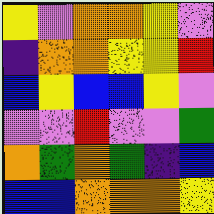[["yellow", "violet", "orange", "orange", "yellow", "violet"], ["indigo", "orange", "orange", "yellow", "yellow", "red"], ["blue", "yellow", "blue", "blue", "yellow", "violet"], ["violet", "violet", "red", "violet", "violet", "green"], ["orange", "green", "orange", "green", "indigo", "blue"], ["blue", "blue", "orange", "orange", "orange", "yellow"]]